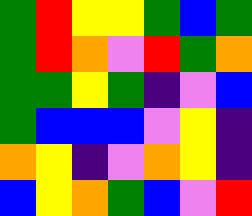[["green", "red", "yellow", "yellow", "green", "blue", "green"], ["green", "red", "orange", "violet", "red", "green", "orange"], ["green", "green", "yellow", "green", "indigo", "violet", "blue"], ["green", "blue", "blue", "blue", "violet", "yellow", "indigo"], ["orange", "yellow", "indigo", "violet", "orange", "yellow", "indigo"], ["blue", "yellow", "orange", "green", "blue", "violet", "red"]]